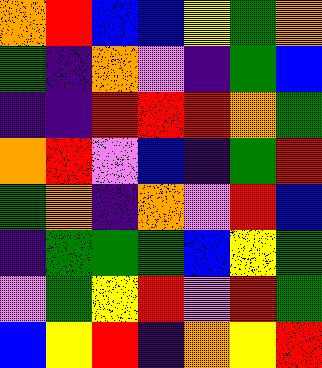[["orange", "red", "blue", "blue", "yellow", "green", "orange"], ["green", "indigo", "orange", "violet", "indigo", "green", "blue"], ["indigo", "indigo", "red", "red", "red", "orange", "green"], ["orange", "red", "violet", "blue", "indigo", "green", "red"], ["green", "orange", "indigo", "orange", "violet", "red", "blue"], ["indigo", "green", "green", "green", "blue", "yellow", "green"], ["violet", "green", "yellow", "red", "violet", "red", "green"], ["blue", "yellow", "red", "indigo", "orange", "yellow", "red"]]